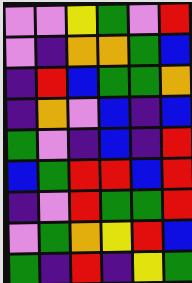[["violet", "violet", "yellow", "green", "violet", "red"], ["violet", "indigo", "orange", "orange", "green", "blue"], ["indigo", "red", "blue", "green", "green", "orange"], ["indigo", "orange", "violet", "blue", "indigo", "blue"], ["green", "violet", "indigo", "blue", "indigo", "red"], ["blue", "green", "red", "red", "blue", "red"], ["indigo", "violet", "red", "green", "green", "red"], ["violet", "green", "orange", "yellow", "red", "blue"], ["green", "indigo", "red", "indigo", "yellow", "green"]]